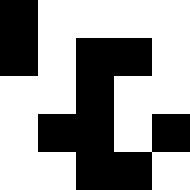[["black", "white", "white", "white", "white"], ["black", "white", "black", "black", "white"], ["white", "white", "black", "white", "white"], ["white", "black", "black", "white", "black"], ["white", "white", "black", "black", "white"]]